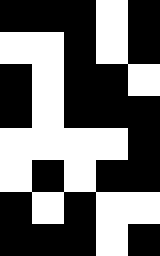[["black", "black", "black", "white", "black"], ["white", "white", "black", "white", "black"], ["black", "white", "black", "black", "white"], ["black", "white", "black", "black", "black"], ["white", "white", "white", "white", "black"], ["white", "black", "white", "black", "black"], ["black", "white", "black", "white", "white"], ["black", "black", "black", "white", "black"]]